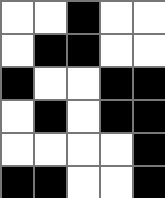[["white", "white", "black", "white", "white"], ["white", "black", "black", "white", "white"], ["black", "white", "white", "black", "black"], ["white", "black", "white", "black", "black"], ["white", "white", "white", "white", "black"], ["black", "black", "white", "white", "black"]]